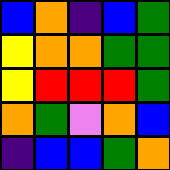[["blue", "orange", "indigo", "blue", "green"], ["yellow", "orange", "orange", "green", "green"], ["yellow", "red", "red", "red", "green"], ["orange", "green", "violet", "orange", "blue"], ["indigo", "blue", "blue", "green", "orange"]]